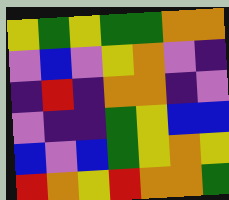[["yellow", "green", "yellow", "green", "green", "orange", "orange"], ["violet", "blue", "violet", "yellow", "orange", "violet", "indigo"], ["indigo", "red", "indigo", "orange", "orange", "indigo", "violet"], ["violet", "indigo", "indigo", "green", "yellow", "blue", "blue"], ["blue", "violet", "blue", "green", "yellow", "orange", "yellow"], ["red", "orange", "yellow", "red", "orange", "orange", "green"]]